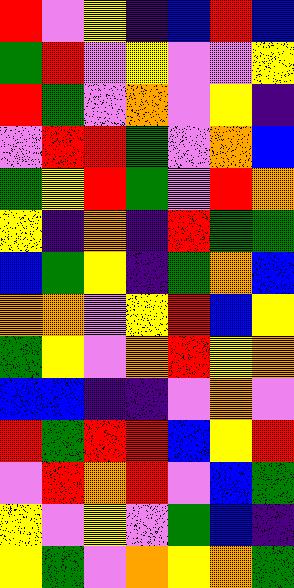[["red", "violet", "yellow", "indigo", "blue", "red", "blue"], ["green", "red", "violet", "yellow", "violet", "violet", "yellow"], ["red", "green", "violet", "orange", "violet", "yellow", "indigo"], ["violet", "red", "red", "green", "violet", "orange", "blue"], ["green", "yellow", "red", "green", "violet", "red", "orange"], ["yellow", "indigo", "orange", "indigo", "red", "green", "green"], ["blue", "green", "yellow", "indigo", "green", "orange", "blue"], ["orange", "orange", "violet", "yellow", "red", "blue", "yellow"], ["green", "yellow", "violet", "orange", "red", "yellow", "orange"], ["blue", "blue", "indigo", "indigo", "violet", "orange", "violet"], ["red", "green", "red", "red", "blue", "yellow", "red"], ["violet", "red", "orange", "red", "violet", "blue", "green"], ["yellow", "violet", "yellow", "violet", "green", "blue", "indigo"], ["yellow", "green", "violet", "orange", "yellow", "orange", "green"]]